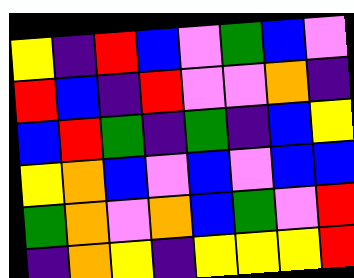[["yellow", "indigo", "red", "blue", "violet", "green", "blue", "violet"], ["red", "blue", "indigo", "red", "violet", "violet", "orange", "indigo"], ["blue", "red", "green", "indigo", "green", "indigo", "blue", "yellow"], ["yellow", "orange", "blue", "violet", "blue", "violet", "blue", "blue"], ["green", "orange", "violet", "orange", "blue", "green", "violet", "red"], ["indigo", "orange", "yellow", "indigo", "yellow", "yellow", "yellow", "red"]]